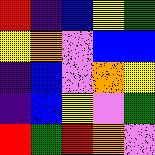[["red", "indigo", "blue", "yellow", "green"], ["yellow", "orange", "violet", "blue", "blue"], ["indigo", "blue", "violet", "orange", "yellow"], ["indigo", "blue", "yellow", "violet", "green"], ["red", "green", "red", "orange", "violet"]]